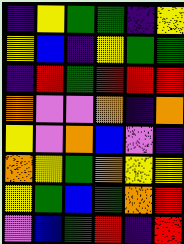[["indigo", "yellow", "green", "green", "indigo", "yellow"], ["yellow", "blue", "indigo", "yellow", "green", "green"], ["indigo", "red", "green", "red", "red", "red"], ["orange", "violet", "violet", "orange", "indigo", "orange"], ["yellow", "violet", "orange", "blue", "violet", "indigo"], ["orange", "yellow", "green", "orange", "yellow", "yellow"], ["yellow", "green", "blue", "green", "orange", "red"], ["violet", "blue", "green", "red", "indigo", "red"]]